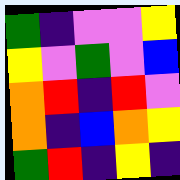[["green", "indigo", "violet", "violet", "yellow"], ["yellow", "violet", "green", "violet", "blue"], ["orange", "red", "indigo", "red", "violet"], ["orange", "indigo", "blue", "orange", "yellow"], ["green", "red", "indigo", "yellow", "indigo"]]